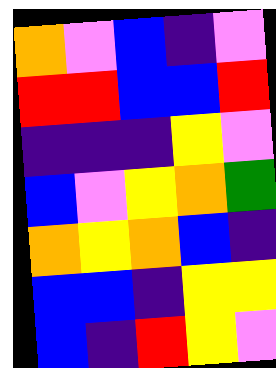[["orange", "violet", "blue", "indigo", "violet"], ["red", "red", "blue", "blue", "red"], ["indigo", "indigo", "indigo", "yellow", "violet"], ["blue", "violet", "yellow", "orange", "green"], ["orange", "yellow", "orange", "blue", "indigo"], ["blue", "blue", "indigo", "yellow", "yellow"], ["blue", "indigo", "red", "yellow", "violet"]]